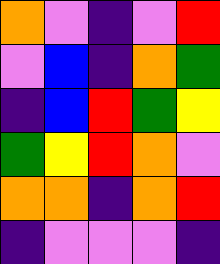[["orange", "violet", "indigo", "violet", "red"], ["violet", "blue", "indigo", "orange", "green"], ["indigo", "blue", "red", "green", "yellow"], ["green", "yellow", "red", "orange", "violet"], ["orange", "orange", "indigo", "orange", "red"], ["indigo", "violet", "violet", "violet", "indigo"]]